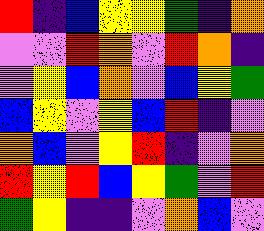[["red", "indigo", "blue", "yellow", "yellow", "green", "indigo", "orange"], ["violet", "violet", "red", "orange", "violet", "red", "orange", "indigo"], ["violet", "yellow", "blue", "orange", "violet", "blue", "yellow", "green"], ["blue", "yellow", "violet", "yellow", "blue", "red", "indigo", "violet"], ["orange", "blue", "violet", "yellow", "red", "indigo", "violet", "orange"], ["red", "yellow", "red", "blue", "yellow", "green", "violet", "red"], ["green", "yellow", "indigo", "indigo", "violet", "orange", "blue", "violet"]]